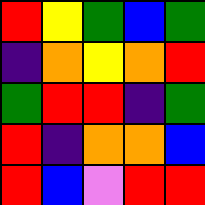[["red", "yellow", "green", "blue", "green"], ["indigo", "orange", "yellow", "orange", "red"], ["green", "red", "red", "indigo", "green"], ["red", "indigo", "orange", "orange", "blue"], ["red", "blue", "violet", "red", "red"]]